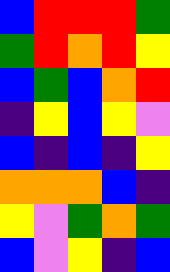[["blue", "red", "red", "red", "green"], ["green", "red", "orange", "red", "yellow"], ["blue", "green", "blue", "orange", "red"], ["indigo", "yellow", "blue", "yellow", "violet"], ["blue", "indigo", "blue", "indigo", "yellow"], ["orange", "orange", "orange", "blue", "indigo"], ["yellow", "violet", "green", "orange", "green"], ["blue", "violet", "yellow", "indigo", "blue"]]